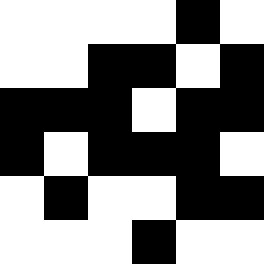[["white", "white", "white", "white", "black", "white"], ["white", "white", "black", "black", "white", "black"], ["black", "black", "black", "white", "black", "black"], ["black", "white", "black", "black", "black", "white"], ["white", "black", "white", "white", "black", "black"], ["white", "white", "white", "black", "white", "white"]]